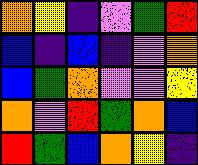[["orange", "yellow", "indigo", "violet", "green", "red"], ["blue", "indigo", "blue", "indigo", "violet", "orange"], ["blue", "green", "orange", "violet", "violet", "yellow"], ["orange", "violet", "red", "green", "orange", "blue"], ["red", "green", "blue", "orange", "yellow", "indigo"]]